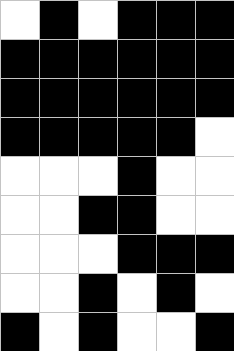[["white", "black", "white", "black", "black", "black"], ["black", "black", "black", "black", "black", "black"], ["black", "black", "black", "black", "black", "black"], ["black", "black", "black", "black", "black", "white"], ["white", "white", "white", "black", "white", "white"], ["white", "white", "black", "black", "white", "white"], ["white", "white", "white", "black", "black", "black"], ["white", "white", "black", "white", "black", "white"], ["black", "white", "black", "white", "white", "black"]]